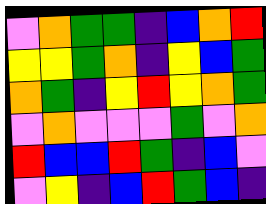[["violet", "orange", "green", "green", "indigo", "blue", "orange", "red"], ["yellow", "yellow", "green", "orange", "indigo", "yellow", "blue", "green"], ["orange", "green", "indigo", "yellow", "red", "yellow", "orange", "green"], ["violet", "orange", "violet", "violet", "violet", "green", "violet", "orange"], ["red", "blue", "blue", "red", "green", "indigo", "blue", "violet"], ["violet", "yellow", "indigo", "blue", "red", "green", "blue", "indigo"]]